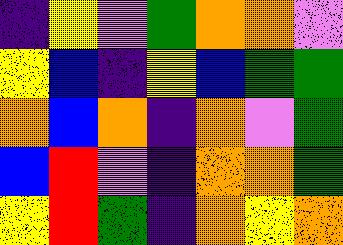[["indigo", "yellow", "violet", "green", "orange", "orange", "violet"], ["yellow", "blue", "indigo", "yellow", "blue", "green", "green"], ["orange", "blue", "orange", "indigo", "orange", "violet", "green"], ["blue", "red", "violet", "indigo", "orange", "orange", "green"], ["yellow", "red", "green", "indigo", "orange", "yellow", "orange"]]